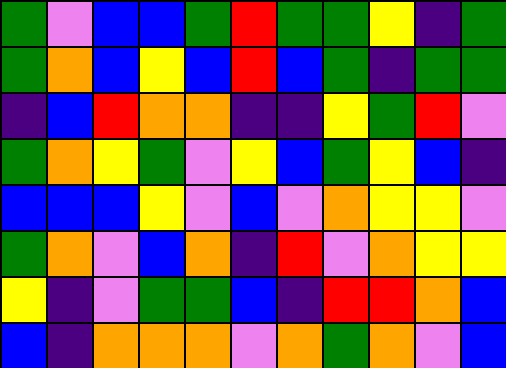[["green", "violet", "blue", "blue", "green", "red", "green", "green", "yellow", "indigo", "green"], ["green", "orange", "blue", "yellow", "blue", "red", "blue", "green", "indigo", "green", "green"], ["indigo", "blue", "red", "orange", "orange", "indigo", "indigo", "yellow", "green", "red", "violet"], ["green", "orange", "yellow", "green", "violet", "yellow", "blue", "green", "yellow", "blue", "indigo"], ["blue", "blue", "blue", "yellow", "violet", "blue", "violet", "orange", "yellow", "yellow", "violet"], ["green", "orange", "violet", "blue", "orange", "indigo", "red", "violet", "orange", "yellow", "yellow"], ["yellow", "indigo", "violet", "green", "green", "blue", "indigo", "red", "red", "orange", "blue"], ["blue", "indigo", "orange", "orange", "orange", "violet", "orange", "green", "orange", "violet", "blue"]]